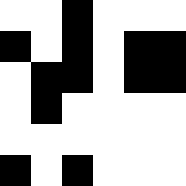[["white", "white", "black", "white", "white", "white"], ["black", "white", "black", "white", "black", "black"], ["white", "black", "black", "white", "black", "black"], ["white", "black", "white", "white", "white", "white"], ["white", "white", "white", "white", "white", "white"], ["black", "white", "black", "white", "white", "white"]]